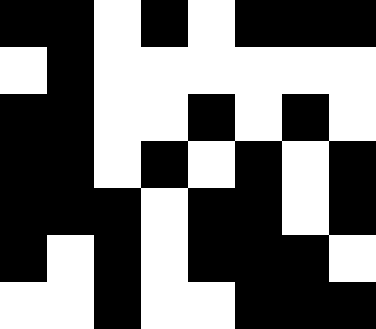[["black", "black", "white", "black", "white", "black", "black", "black"], ["white", "black", "white", "white", "white", "white", "white", "white"], ["black", "black", "white", "white", "black", "white", "black", "white"], ["black", "black", "white", "black", "white", "black", "white", "black"], ["black", "black", "black", "white", "black", "black", "white", "black"], ["black", "white", "black", "white", "black", "black", "black", "white"], ["white", "white", "black", "white", "white", "black", "black", "black"]]